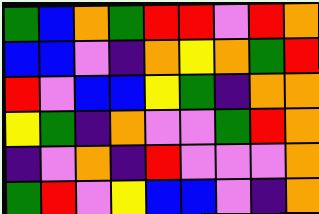[["green", "blue", "orange", "green", "red", "red", "violet", "red", "orange"], ["blue", "blue", "violet", "indigo", "orange", "yellow", "orange", "green", "red"], ["red", "violet", "blue", "blue", "yellow", "green", "indigo", "orange", "orange"], ["yellow", "green", "indigo", "orange", "violet", "violet", "green", "red", "orange"], ["indigo", "violet", "orange", "indigo", "red", "violet", "violet", "violet", "orange"], ["green", "red", "violet", "yellow", "blue", "blue", "violet", "indigo", "orange"]]